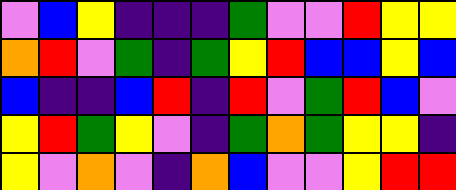[["violet", "blue", "yellow", "indigo", "indigo", "indigo", "green", "violet", "violet", "red", "yellow", "yellow"], ["orange", "red", "violet", "green", "indigo", "green", "yellow", "red", "blue", "blue", "yellow", "blue"], ["blue", "indigo", "indigo", "blue", "red", "indigo", "red", "violet", "green", "red", "blue", "violet"], ["yellow", "red", "green", "yellow", "violet", "indigo", "green", "orange", "green", "yellow", "yellow", "indigo"], ["yellow", "violet", "orange", "violet", "indigo", "orange", "blue", "violet", "violet", "yellow", "red", "red"]]